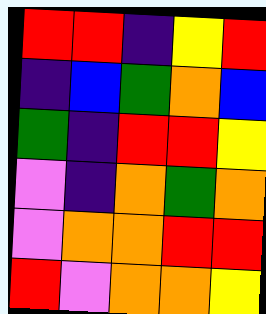[["red", "red", "indigo", "yellow", "red"], ["indigo", "blue", "green", "orange", "blue"], ["green", "indigo", "red", "red", "yellow"], ["violet", "indigo", "orange", "green", "orange"], ["violet", "orange", "orange", "red", "red"], ["red", "violet", "orange", "orange", "yellow"]]